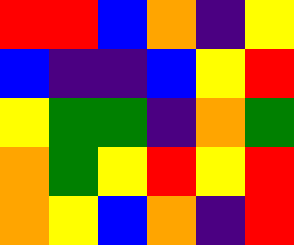[["red", "red", "blue", "orange", "indigo", "yellow"], ["blue", "indigo", "indigo", "blue", "yellow", "red"], ["yellow", "green", "green", "indigo", "orange", "green"], ["orange", "green", "yellow", "red", "yellow", "red"], ["orange", "yellow", "blue", "orange", "indigo", "red"]]